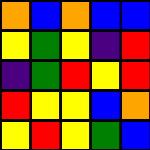[["orange", "blue", "orange", "blue", "blue"], ["yellow", "green", "yellow", "indigo", "red"], ["indigo", "green", "red", "yellow", "red"], ["red", "yellow", "yellow", "blue", "orange"], ["yellow", "red", "yellow", "green", "blue"]]